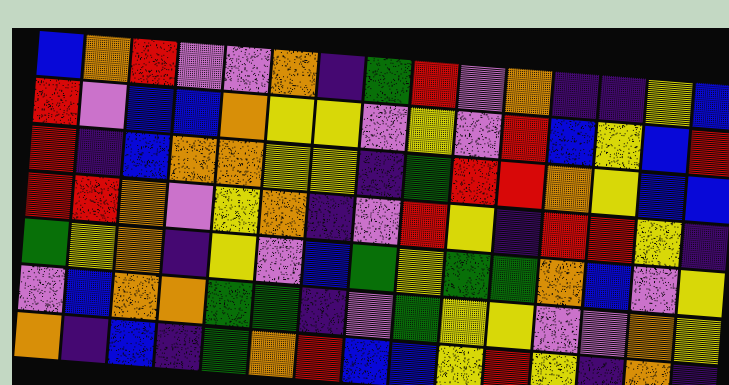[["blue", "orange", "red", "violet", "violet", "orange", "indigo", "green", "red", "violet", "orange", "indigo", "indigo", "yellow", "blue"], ["red", "violet", "blue", "blue", "orange", "yellow", "yellow", "violet", "yellow", "violet", "red", "blue", "yellow", "blue", "red"], ["red", "indigo", "blue", "orange", "orange", "yellow", "yellow", "indigo", "green", "red", "red", "orange", "yellow", "blue", "blue"], ["red", "red", "orange", "violet", "yellow", "orange", "indigo", "violet", "red", "yellow", "indigo", "red", "red", "yellow", "indigo"], ["green", "yellow", "orange", "indigo", "yellow", "violet", "blue", "green", "yellow", "green", "green", "orange", "blue", "violet", "yellow"], ["violet", "blue", "orange", "orange", "green", "green", "indigo", "violet", "green", "yellow", "yellow", "violet", "violet", "orange", "yellow"], ["orange", "indigo", "blue", "indigo", "green", "orange", "red", "blue", "blue", "yellow", "red", "yellow", "indigo", "orange", "indigo"]]